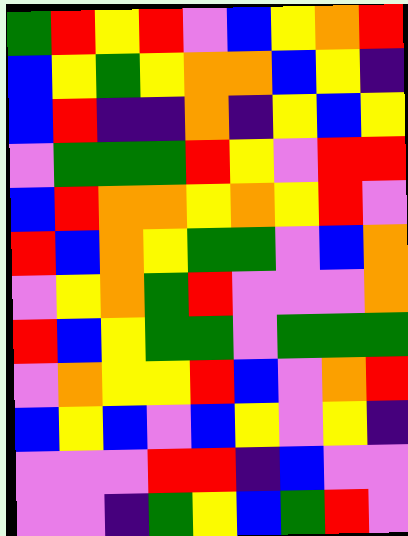[["green", "red", "yellow", "red", "violet", "blue", "yellow", "orange", "red"], ["blue", "yellow", "green", "yellow", "orange", "orange", "blue", "yellow", "indigo"], ["blue", "red", "indigo", "indigo", "orange", "indigo", "yellow", "blue", "yellow"], ["violet", "green", "green", "green", "red", "yellow", "violet", "red", "red"], ["blue", "red", "orange", "orange", "yellow", "orange", "yellow", "red", "violet"], ["red", "blue", "orange", "yellow", "green", "green", "violet", "blue", "orange"], ["violet", "yellow", "orange", "green", "red", "violet", "violet", "violet", "orange"], ["red", "blue", "yellow", "green", "green", "violet", "green", "green", "green"], ["violet", "orange", "yellow", "yellow", "red", "blue", "violet", "orange", "red"], ["blue", "yellow", "blue", "violet", "blue", "yellow", "violet", "yellow", "indigo"], ["violet", "violet", "violet", "red", "red", "indigo", "blue", "violet", "violet"], ["violet", "violet", "indigo", "green", "yellow", "blue", "green", "red", "violet"]]